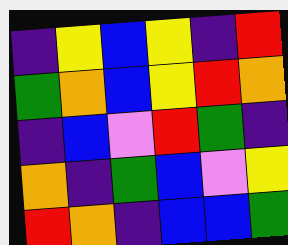[["indigo", "yellow", "blue", "yellow", "indigo", "red"], ["green", "orange", "blue", "yellow", "red", "orange"], ["indigo", "blue", "violet", "red", "green", "indigo"], ["orange", "indigo", "green", "blue", "violet", "yellow"], ["red", "orange", "indigo", "blue", "blue", "green"]]